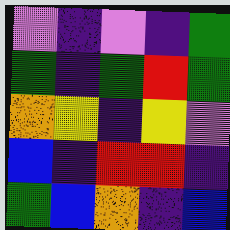[["violet", "indigo", "violet", "indigo", "green"], ["green", "indigo", "green", "red", "green"], ["orange", "yellow", "indigo", "yellow", "violet"], ["blue", "indigo", "red", "red", "indigo"], ["green", "blue", "orange", "indigo", "blue"]]